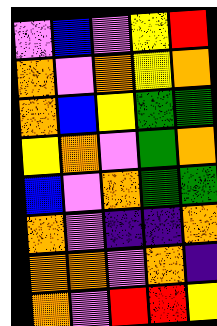[["violet", "blue", "violet", "yellow", "red"], ["orange", "violet", "orange", "yellow", "orange"], ["orange", "blue", "yellow", "green", "green"], ["yellow", "orange", "violet", "green", "orange"], ["blue", "violet", "orange", "green", "green"], ["orange", "violet", "indigo", "indigo", "orange"], ["orange", "orange", "violet", "orange", "indigo"], ["orange", "violet", "red", "red", "yellow"]]